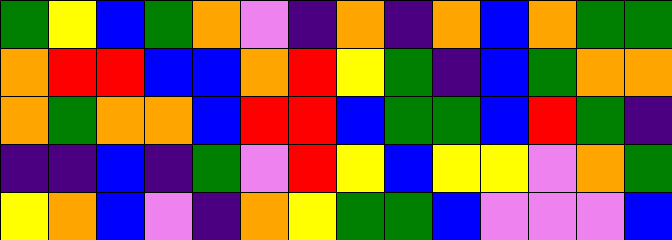[["green", "yellow", "blue", "green", "orange", "violet", "indigo", "orange", "indigo", "orange", "blue", "orange", "green", "green"], ["orange", "red", "red", "blue", "blue", "orange", "red", "yellow", "green", "indigo", "blue", "green", "orange", "orange"], ["orange", "green", "orange", "orange", "blue", "red", "red", "blue", "green", "green", "blue", "red", "green", "indigo"], ["indigo", "indigo", "blue", "indigo", "green", "violet", "red", "yellow", "blue", "yellow", "yellow", "violet", "orange", "green"], ["yellow", "orange", "blue", "violet", "indigo", "orange", "yellow", "green", "green", "blue", "violet", "violet", "violet", "blue"]]